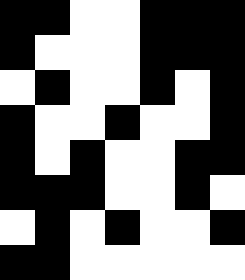[["black", "black", "white", "white", "black", "black", "black"], ["black", "white", "white", "white", "black", "black", "black"], ["white", "black", "white", "white", "black", "white", "black"], ["black", "white", "white", "black", "white", "white", "black"], ["black", "white", "black", "white", "white", "black", "black"], ["black", "black", "black", "white", "white", "black", "white"], ["white", "black", "white", "black", "white", "white", "black"], ["black", "black", "white", "white", "white", "white", "white"]]